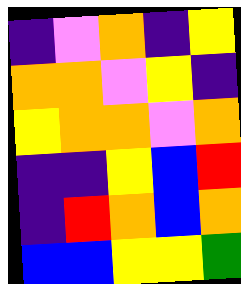[["indigo", "violet", "orange", "indigo", "yellow"], ["orange", "orange", "violet", "yellow", "indigo"], ["yellow", "orange", "orange", "violet", "orange"], ["indigo", "indigo", "yellow", "blue", "red"], ["indigo", "red", "orange", "blue", "orange"], ["blue", "blue", "yellow", "yellow", "green"]]